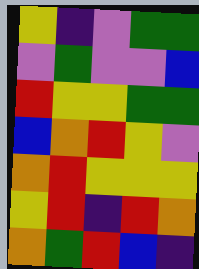[["yellow", "indigo", "violet", "green", "green"], ["violet", "green", "violet", "violet", "blue"], ["red", "yellow", "yellow", "green", "green"], ["blue", "orange", "red", "yellow", "violet"], ["orange", "red", "yellow", "yellow", "yellow"], ["yellow", "red", "indigo", "red", "orange"], ["orange", "green", "red", "blue", "indigo"]]